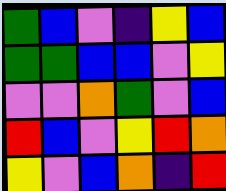[["green", "blue", "violet", "indigo", "yellow", "blue"], ["green", "green", "blue", "blue", "violet", "yellow"], ["violet", "violet", "orange", "green", "violet", "blue"], ["red", "blue", "violet", "yellow", "red", "orange"], ["yellow", "violet", "blue", "orange", "indigo", "red"]]